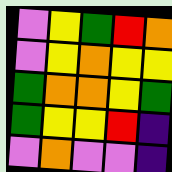[["violet", "yellow", "green", "red", "orange"], ["violet", "yellow", "orange", "yellow", "yellow"], ["green", "orange", "orange", "yellow", "green"], ["green", "yellow", "yellow", "red", "indigo"], ["violet", "orange", "violet", "violet", "indigo"]]